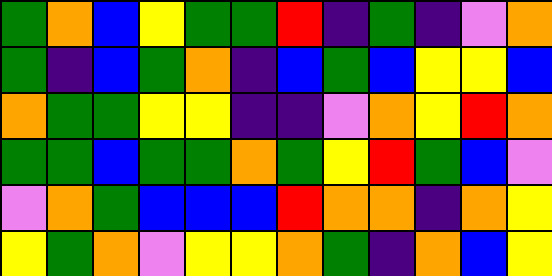[["green", "orange", "blue", "yellow", "green", "green", "red", "indigo", "green", "indigo", "violet", "orange"], ["green", "indigo", "blue", "green", "orange", "indigo", "blue", "green", "blue", "yellow", "yellow", "blue"], ["orange", "green", "green", "yellow", "yellow", "indigo", "indigo", "violet", "orange", "yellow", "red", "orange"], ["green", "green", "blue", "green", "green", "orange", "green", "yellow", "red", "green", "blue", "violet"], ["violet", "orange", "green", "blue", "blue", "blue", "red", "orange", "orange", "indigo", "orange", "yellow"], ["yellow", "green", "orange", "violet", "yellow", "yellow", "orange", "green", "indigo", "orange", "blue", "yellow"]]